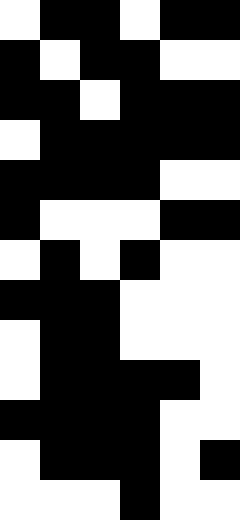[["white", "black", "black", "white", "black", "black"], ["black", "white", "black", "black", "white", "white"], ["black", "black", "white", "black", "black", "black"], ["white", "black", "black", "black", "black", "black"], ["black", "black", "black", "black", "white", "white"], ["black", "white", "white", "white", "black", "black"], ["white", "black", "white", "black", "white", "white"], ["black", "black", "black", "white", "white", "white"], ["white", "black", "black", "white", "white", "white"], ["white", "black", "black", "black", "black", "white"], ["black", "black", "black", "black", "white", "white"], ["white", "black", "black", "black", "white", "black"], ["white", "white", "white", "black", "white", "white"]]